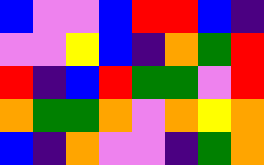[["blue", "violet", "violet", "blue", "red", "red", "blue", "indigo"], ["violet", "violet", "yellow", "blue", "indigo", "orange", "green", "red"], ["red", "indigo", "blue", "red", "green", "green", "violet", "red"], ["orange", "green", "green", "orange", "violet", "orange", "yellow", "orange"], ["blue", "indigo", "orange", "violet", "violet", "indigo", "green", "orange"]]